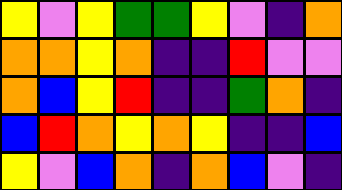[["yellow", "violet", "yellow", "green", "green", "yellow", "violet", "indigo", "orange"], ["orange", "orange", "yellow", "orange", "indigo", "indigo", "red", "violet", "violet"], ["orange", "blue", "yellow", "red", "indigo", "indigo", "green", "orange", "indigo"], ["blue", "red", "orange", "yellow", "orange", "yellow", "indigo", "indigo", "blue"], ["yellow", "violet", "blue", "orange", "indigo", "orange", "blue", "violet", "indigo"]]